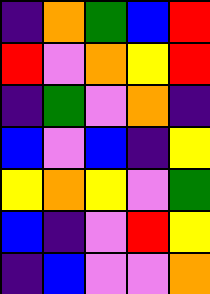[["indigo", "orange", "green", "blue", "red"], ["red", "violet", "orange", "yellow", "red"], ["indigo", "green", "violet", "orange", "indigo"], ["blue", "violet", "blue", "indigo", "yellow"], ["yellow", "orange", "yellow", "violet", "green"], ["blue", "indigo", "violet", "red", "yellow"], ["indigo", "blue", "violet", "violet", "orange"]]